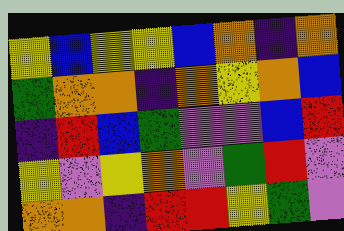[["yellow", "blue", "yellow", "yellow", "blue", "orange", "indigo", "orange"], ["green", "orange", "orange", "indigo", "orange", "yellow", "orange", "blue"], ["indigo", "red", "blue", "green", "violet", "violet", "blue", "red"], ["yellow", "violet", "yellow", "orange", "violet", "green", "red", "violet"], ["orange", "orange", "indigo", "red", "red", "yellow", "green", "violet"]]